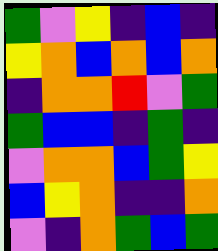[["green", "violet", "yellow", "indigo", "blue", "indigo"], ["yellow", "orange", "blue", "orange", "blue", "orange"], ["indigo", "orange", "orange", "red", "violet", "green"], ["green", "blue", "blue", "indigo", "green", "indigo"], ["violet", "orange", "orange", "blue", "green", "yellow"], ["blue", "yellow", "orange", "indigo", "indigo", "orange"], ["violet", "indigo", "orange", "green", "blue", "green"]]